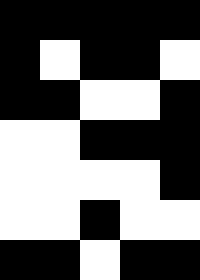[["black", "black", "black", "black", "black"], ["black", "white", "black", "black", "white"], ["black", "black", "white", "white", "black"], ["white", "white", "black", "black", "black"], ["white", "white", "white", "white", "black"], ["white", "white", "black", "white", "white"], ["black", "black", "white", "black", "black"]]